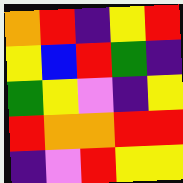[["orange", "red", "indigo", "yellow", "red"], ["yellow", "blue", "red", "green", "indigo"], ["green", "yellow", "violet", "indigo", "yellow"], ["red", "orange", "orange", "red", "red"], ["indigo", "violet", "red", "yellow", "yellow"]]